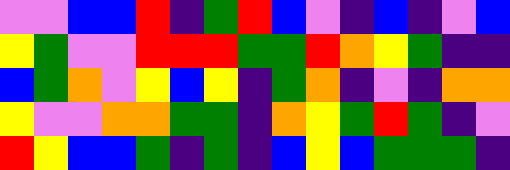[["violet", "violet", "blue", "blue", "red", "indigo", "green", "red", "blue", "violet", "indigo", "blue", "indigo", "violet", "blue"], ["yellow", "green", "violet", "violet", "red", "red", "red", "green", "green", "red", "orange", "yellow", "green", "indigo", "indigo"], ["blue", "green", "orange", "violet", "yellow", "blue", "yellow", "indigo", "green", "orange", "indigo", "violet", "indigo", "orange", "orange"], ["yellow", "violet", "violet", "orange", "orange", "green", "green", "indigo", "orange", "yellow", "green", "red", "green", "indigo", "violet"], ["red", "yellow", "blue", "blue", "green", "indigo", "green", "indigo", "blue", "yellow", "blue", "green", "green", "green", "indigo"]]